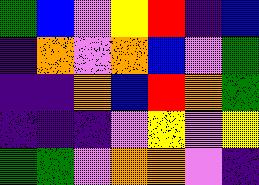[["green", "blue", "violet", "yellow", "red", "indigo", "blue"], ["indigo", "orange", "violet", "orange", "blue", "violet", "green"], ["indigo", "indigo", "orange", "blue", "red", "orange", "green"], ["indigo", "indigo", "indigo", "violet", "yellow", "violet", "yellow"], ["green", "green", "violet", "orange", "orange", "violet", "indigo"]]